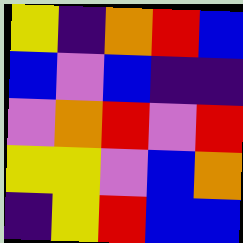[["yellow", "indigo", "orange", "red", "blue"], ["blue", "violet", "blue", "indigo", "indigo"], ["violet", "orange", "red", "violet", "red"], ["yellow", "yellow", "violet", "blue", "orange"], ["indigo", "yellow", "red", "blue", "blue"]]